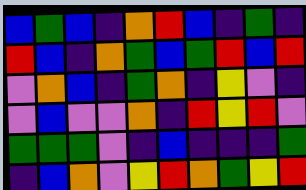[["blue", "green", "blue", "indigo", "orange", "red", "blue", "indigo", "green", "indigo"], ["red", "blue", "indigo", "orange", "green", "blue", "green", "red", "blue", "red"], ["violet", "orange", "blue", "indigo", "green", "orange", "indigo", "yellow", "violet", "indigo"], ["violet", "blue", "violet", "violet", "orange", "indigo", "red", "yellow", "red", "violet"], ["green", "green", "green", "violet", "indigo", "blue", "indigo", "indigo", "indigo", "green"], ["indigo", "blue", "orange", "violet", "yellow", "red", "orange", "green", "yellow", "red"]]